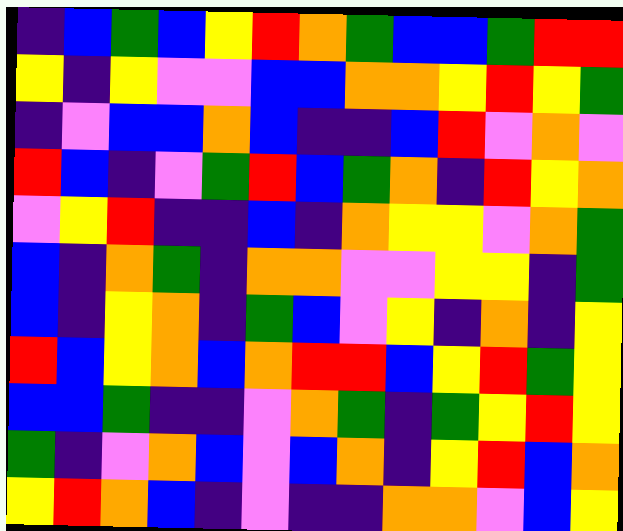[["indigo", "blue", "green", "blue", "yellow", "red", "orange", "green", "blue", "blue", "green", "red", "red"], ["yellow", "indigo", "yellow", "violet", "violet", "blue", "blue", "orange", "orange", "yellow", "red", "yellow", "green"], ["indigo", "violet", "blue", "blue", "orange", "blue", "indigo", "indigo", "blue", "red", "violet", "orange", "violet"], ["red", "blue", "indigo", "violet", "green", "red", "blue", "green", "orange", "indigo", "red", "yellow", "orange"], ["violet", "yellow", "red", "indigo", "indigo", "blue", "indigo", "orange", "yellow", "yellow", "violet", "orange", "green"], ["blue", "indigo", "orange", "green", "indigo", "orange", "orange", "violet", "violet", "yellow", "yellow", "indigo", "green"], ["blue", "indigo", "yellow", "orange", "indigo", "green", "blue", "violet", "yellow", "indigo", "orange", "indigo", "yellow"], ["red", "blue", "yellow", "orange", "blue", "orange", "red", "red", "blue", "yellow", "red", "green", "yellow"], ["blue", "blue", "green", "indigo", "indigo", "violet", "orange", "green", "indigo", "green", "yellow", "red", "yellow"], ["green", "indigo", "violet", "orange", "blue", "violet", "blue", "orange", "indigo", "yellow", "red", "blue", "orange"], ["yellow", "red", "orange", "blue", "indigo", "violet", "indigo", "indigo", "orange", "orange", "violet", "blue", "yellow"]]